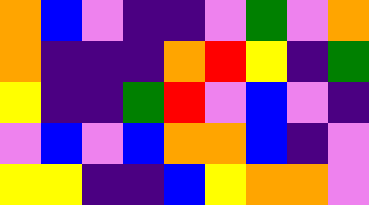[["orange", "blue", "violet", "indigo", "indigo", "violet", "green", "violet", "orange"], ["orange", "indigo", "indigo", "indigo", "orange", "red", "yellow", "indigo", "green"], ["yellow", "indigo", "indigo", "green", "red", "violet", "blue", "violet", "indigo"], ["violet", "blue", "violet", "blue", "orange", "orange", "blue", "indigo", "violet"], ["yellow", "yellow", "indigo", "indigo", "blue", "yellow", "orange", "orange", "violet"]]